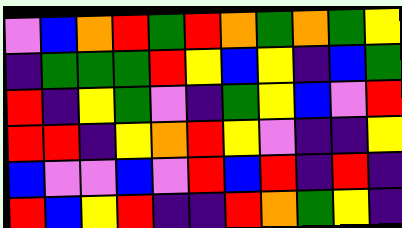[["violet", "blue", "orange", "red", "green", "red", "orange", "green", "orange", "green", "yellow"], ["indigo", "green", "green", "green", "red", "yellow", "blue", "yellow", "indigo", "blue", "green"], ["red", "indigo", "yellow", "green", "violet", "indigo", "green", "yellow", "blue", "violet", "red"], ["red", "red", "indigo", "yellow", "orange", "red", "yellow", "violet", "indigo", "indigo", "yellow"], ["blue", "violet", "violet", "blue", "violet", "red", "blue", "red", "indigo", "red", "indigo"], ["red", "blue", "yellow", "red", "indigo", "indigo", "red", "orange", "green", "yellow", "indigo"]]